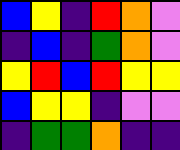[["blue", "yellow", "indigo", "red", "orange", "violet"], ["indigo", "blue", "indigo", "green", "orange", "violet"], ["yellow", "red", "blue", "red", "yellow", "yellow"], ["blue", "yellow", "yellow", "indigo", "violet", "violet"], ["indigo", "green", "green", "orange", "indigo", "indigo"]]